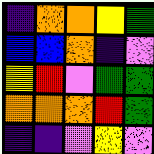[["indigo", "orange", "orange", "yellow", "green"], ["blue", "blue", "orange", "indigo", "violet"], ["yellow", "red", "violet", "green", "green"], ["orange", "orange", "orange", "red", "green"], ["indigo", "indigo", "violet", "yellow", "violet"]]